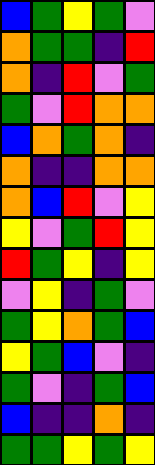[["blue", "green", "yellow", "green", "violet"], ["orange", "green", "green", "indigo", "red"], ["orange", "indigo", "red", "violet", "green"], ["green", "violet", "red", "orange", "orange"], ["blue", "orange", "green", "orange", "indigo"], ["orange", "indigo", "indigo", "orange", "orange"], ["orange", "blue", "red", "violet", "yellow"], ["yellow", "violet", "green", "red", "yellow"], ["red", "green", "yellow", "indigo", "yellow"], ["violet", "yellow", "indigo", "green", "violet"], ["green", "yellow", "orange", "green", "blue"], ["yellow", "green", "blue", "violet", "indigo"], ["green", "violet", "indigo", "green", "blue"], ["blue", "indigo", "indigo", "orange", "indigo"], ["green", "green", "yellow", "green", "yellow"]]